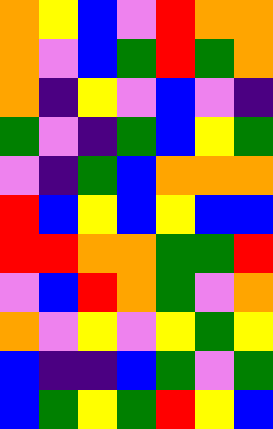[["orange", "yellow", "blue", "violet", "red", "orange", "orange"], ["orange", "violet", "blue", "green", "red", "green", "orange"], ["orange", "indigo", "yellow", "violet", "blue", "violet", "indigo"], ["green", "violet", "indigo", "green", "blue", "yellow", "green"], ["violet", "indigo", "green", "blue", "orange", "orange", "orange"], ["red", "blue", "yellow", "blue", "yellow", "blue", "blue"], ["red", "red", "orange", "orange", "green", "green", "red"], ["violet", "blue", "red", "orange", "green", "violet", "orange"], ["orange", "violet", "yellow", "violet", "yellow", "green", "yellow"], ["blue", "indigo", "indigo", "blue", "green", "violet", "green"], ["blue", "green", "yellow", "green", "red", "yellow", "blue"]]